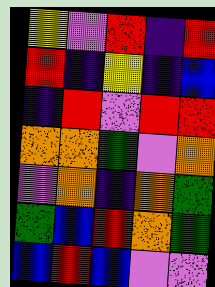[["yellow", "violet", "red", "indigo", "red"], ["red", "indigo", "yellow", "indigo", "blue"], ["indigo", "red", "violet", "red", "red"], ["orange", "orange", "green", "violet", "orange"], ["violet", "orange", "indigo", "orange", "green"], ["green", "blue", "red", "orange", "green"], ["blue", "red", "blue", "violet", "violet"]]